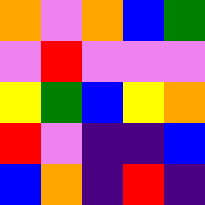[["orange", "violet", "orange", "blue", "green"], ["violet", "red", "violet", "violet", "violet"], ["yellow", "green", "blue", "yellow", "orange"], ["red", "violet", "indigo", "indigo", "blue"], ["blue", "orange", "indigo", "red", "indigo"]]